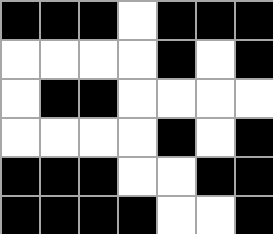[["black", "black", "black", "white", "black", "black", "black"], ["white", "white", "white", "white", "black", "white", "black"], ["white", "black", "black", "white", "white", "white", "white"], ["white", "white", "white", "white", "black", "white", "black"], ["black", "black", "black", "white", "white", "black", "black"], ["black", "black", "black", "black", "white", "white", "black"]]